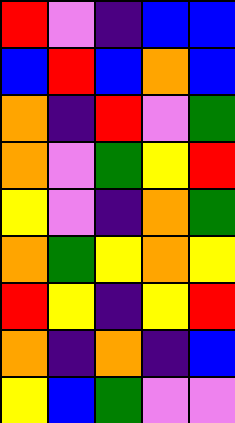[["red", "violet", "indigo", "blue", "blue"], ["blue", "red", "blue", "orange", "blue"], ["orange", "indigo", "red", "violet", "green"], ["orange", "violet", "green", "yellow", "red"], ["yellow", "violet", "indigo", "orange", "green"], ["orange", "green", "yellow", "orange", "yellow"], ["red", "yellow", "indigo", "yellow", "red"], ["orange", "indigo", "orange", "indigo", "blue"], ["yellow", "blue", "green", "violet", "violet"]]